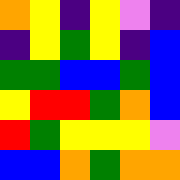[["orange", "yellow", "indigo", "yellow", "violet", "indigo"], ["indigo", "yellow", "green", "yellow", "indigo", "blue"], ["green", "green", "blue", "blue", "green", "blue"], ["yellow", "red", "red", "green", "orange", "blue"], ["red", "green", "yellow", "yellow", "yellow", "violet"], ["blue", "blue", "orange", "green", "orange", "orange"]]